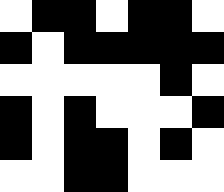[["white", "black", "black", "white", "black", "black", "white"], ["black", "white", "black", "black", "black", "black", "black"], ["white", "white", "white", "white", "white", "black", "white"], ["black", "white", "black", "white", "white", "white", "black"], ["black", "white", "black", "black", "white", "black", "white"], ["white", "white", "black", "black", "white", "white", "white"]]